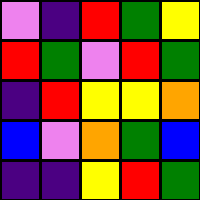[["violet", "indigo", "red", "green", "yellow"], ["red", "green", "violet", "red", "green"], ["indigo", "red", "yellow", "yellow", "orange"], ["blue", "violet", "orange", "green", "blue"], ["indigo", "indigo", "yellow", "red", "green"]]